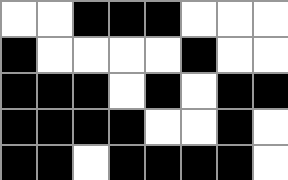[["white", "white", "black", "black", "black", "white", "white", "white"], ["black", "white", "white", "white", "white", "black", "white", "white"], ["black", "black", "black", "white", "black", "white", "black", "black"], ["black", "black", "black", "black", "white", "white", "black", "white"], ["black", "black", "white", "black", "black", "black", "black", "white"]]